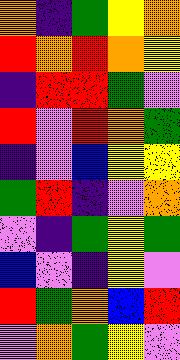[["orange", "indigo", "green", "yellow", "orange"], ["red", "orange", "red", "orange", "yellow"], ["indigo", "red", "red", "green", "violet"], ["red", "violet", "red", "orange", "green"], ["indigo", "violet", "blue", "yellow", "yellow"], ["green", "red", "indigo", "violet", "orange"], ["violet", "indigo", "green", "yellow", "green"], ["blue", "violet", "indigo", "yellow", "violet"], ["red", "green", "orange", "blue", "red"], ["violet", "orange", "green", "yellow", "violet"]]